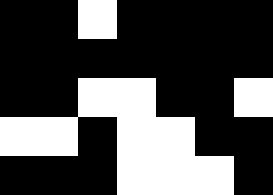[["black", "black", "white", "black", "black", "black", "black"], ["black", "black", "black", "black", "black", "black", "black"], ["black", "black", "white", "white", "black", "black", "white"], ["white", "white", "black", "white", "white", "black", "black"], ["black", "black", "black", "white", "white", "white", "black"]]